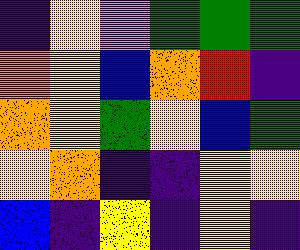[["indigo", "yellow", "violet", "green", "green", "green"], ["orange", "yellow", "blue", "orange", "red", "indigo"], ["orange", "yellow", "green", "yellow", "blue", "green"], ["yellow", "orange", "indigo", "indigo", "yellow", "yellow"], ["blue", "indigo", "yellow", "indigo", "yellow", "indigo"]]